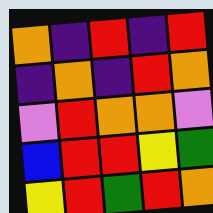[["orange", "indigo", "red", "indigo", "red"], ["indigo", "orange", "indigo", "red", "orange"], ["violet", "red", "orange", "orange", "violet"], ["blue", "red", "red", "yellow", "green"], ["yellow", "red", "green", "red", "orange"]]